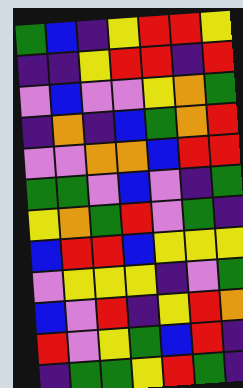[["green", "blue", "indigo", "yellow", "red", "red", "yellow"], ["indigo", "indigo", "yellow", "red", "red", "indigo", "red"], ["violet", "blue", "violet", "violet", "yellow", "orange", "green"], ["indigo", "orange", "indigo", "blue", "green", "orange", "red"], ["violet", "violet", "orange", "orange", "blue", "red", "red"], ["green", "green", "violet", "blue", "violet", "indigo", "green"], ["yellow", "orange", "green", "red", "violet", "green", "indigo"], ["blue", "red", "red", "blue", "yellow", "yellow", "yellow"], ["violet", "yellow", "yellow", "yellow", "indigo", "violet", "green"], ["blue", "violet", "red", "indigo", "yellow", "red", "orange"], ["red", "violet", "yellow", "green", "blue", "red", "indigo"], ["indigo", "green", "green", "yellow", "red", "green", "indigo"]]